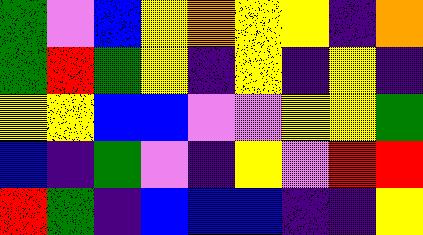[["green", "violet", "blue", "yellow", "orange", "yellow", "yellow", "indigo", "orange"], ["green", "red", "green", "yellow", "indigo", "yellow", "indigo", "yellow", "indigo"], ["yellow", "yellow", "blue", "blue", "violet", "violet", "yellow", "yellow", "green"], ["blue", "indigo", "green", "violet", "indigo", "yellow", "violet", "red", "red"], ["red", "green", "indigo", "blue", "blue", "blue", "indigo", "indigo", "yellow"]]